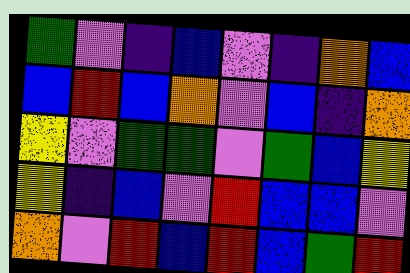[["green", "violet", "indigo", "blue", "violet", "indigo", "orange", "blue"], ["blue", "red", "blue", "orange", "violet", "blue", "indigo", "orange"], ["yellow", "violet", "green", "green", "violet", "green", "blue", "yellow"], ["yellow", "indigo", "blue", "violet", "red", "blue", "blue", "violet"], ["orange", "violet", "red", "blue", "red", "blue", "green", "red"]]